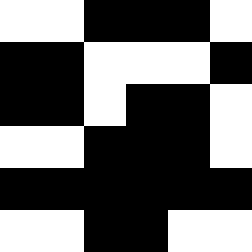[["white", "white", "black", "black", "black", "white"], ["black", "black", "white", "white", "white", "black"], ["black", "black", "white", "black", "black", "white"], ["white", "white", "black", "black", "black", "white"], ["black", "black", "black", "black", "black", "black"], ["white", "white", "black", "black", "white", "white"]]